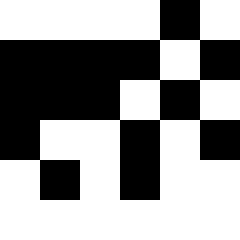[["white", "white", "white", "white", "black", "white"], ["black", "black", "black", "black", "white", "black"], ["black", "black", "black", "white", "black", "white"], ["black", "white", "white", "black", "white", "black"], ["white", "black", "white", "black", "white", "white"], ["white", "white", "white", "white", "white", "white"]]